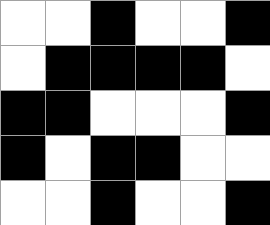[["white", "white", "black", "white", "white", "black"], ["white", "black", "black", "black", "black", "white"], ["black", "black", "white", "white", "white", "black"], ["black", "white", "black", "black", "white", "white"], ["white", "white", "black", "white", "white", "black"]]